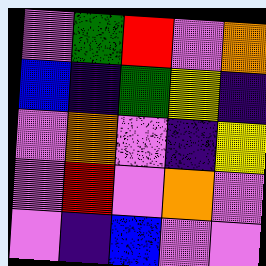[["violet", "green", "red", "violet", "orange"], ["blue", "indigo", "green", "yellow", "indigo"], ["violet", "orange", "violet", "indigo", "yellow"], ["violet", "red", "violet", "orange", "violet"], ["violet", "indigo", "blue", "violet", "violet"]]